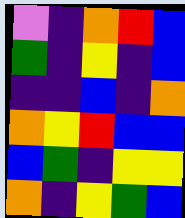[["violet", "indigo", "orange", "red", "blue"], ["green", "indigo", "yellow", "indigo", "blue"], ["indigo", "indigo", "blue", "indigo", "orange"], ["orange", "yellow", "red", "blue", "blue"], ["blue", "green", "indigo", "yellow", "yellow"], ["orange", "indigo", "yellow", "green", "blue"]]